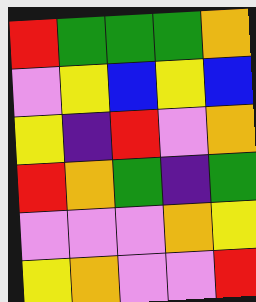[["red", "green", "green", "green", "orange"], ["violet", "yellow", "blue", "yellow", "blue"], ["yellow", "indigo", "red", "violet", "orange"], ["red", "orange", "green", "indigo", "green"], ["violet", "violet", "violet", "orange", "yellow"], ["yellow", "orange", "violet", "violet", "red"]]